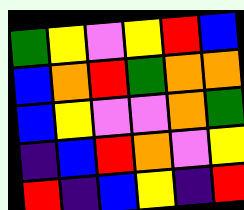[["green", "yellow", "violet", "yellow", "red", "blue"], ["blue", "orange", "red", "green", "orange", "orange"], ["blue", "yellow", "violet", "violet", "orange", "green"], ["indigo", "blue", "red", "orange", "violet", "yellow"], ["red", "indigo", "blue", "yellow", "indigo", "red"]]